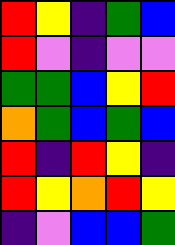[["red", "yellow", "indigo", "green", "blue"], ["red", "violet", "indigo", "violet", "violet"], ["green", "green", "blue", "yellow", "red"], ["orange", "green", "blue", "green", "blue"], ["red", "indigo", "red", "yellow", "indigo"], ["red", "yellow", "orange", "red", "yellow"], ["indigo", "violet", "blue", "blue", "green"]]